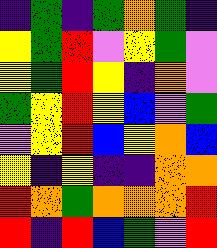[["indigo", "green", "indigo", "green", "orange", "green", "indigo"], ["yellow", "green", "red", "violet", "yellow", "green", "violet"], ["yellow", "green", "red", "yellow", "indigo", "orange", "violet"], ["green", "yellow", "red", "yellow", "blue", "violet", "green"], ["violet", "yellow", "red", "blue", "yellow", "orange", "blue"], ["yellow", "indigo", "yellow", "indigo", "indigo", "orange", "orange"], ["red", "orange", "green", "orange", "orange", "orange", "red"], ["red", "indigo", "red", "blue", "green", "violet", "red"]]